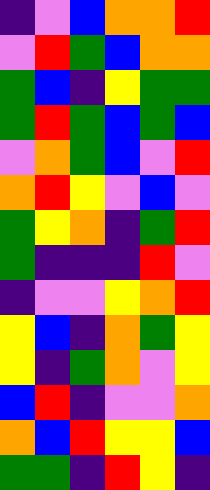[["indigo", "violet", "blue", "orange", "orange", "red"], ["violet", "red", "green", "blue", "orange", "orange"], ["green", "blue", "indigo", "yellow", "green", "green"], ["green", "red", "green", "blue", "green", "blue"], ["violet", "orange", "green", "blue", "violet", "red"], ["orange", "red", "yellow", "violet", "blue", "violet"], ["green", "yellow", "orange", "indigo", "green", "red"], ["green", "indigo", "indigo", "indigo", "red", "violet"], ["indigo", "violet", "violet", "yellow", "orange", "red"], ["yellow", "blue", "indigo", "orange", "green", "yellow"], ["yellow", "indigo", "green", "orange", "violet", "yellow"], ["blue", "red", "indigo", "violet", "violet", "orange"], ["orange", "blue", "red", "yellow", "yellow", "blue"], ["green", "green", "indigo", "red", "yellow", "indigo"]]